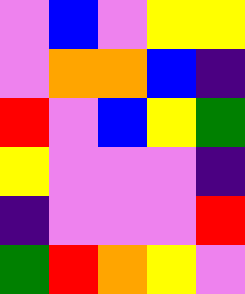[["violet", "blue", "violet", "yellow", "yellow"], ["violet", "orange", "orange", "blue", "indigo"], ["red", "violet", "blue", "yellow", "green"], ["yellow", "violet", "violet", "violet", "indigo"], ["indigo", "violet", "violet", "violet", "red"], ["green", "red", "orange", "yellow", "violet"]]